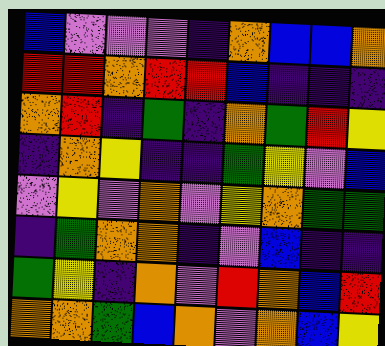[["blue", "violet", "violet", "violet", "indigo", "orange", "blue", "blue", "orange"], ["red", "red", "orange", "red", "red", "blue", "indigo", "indigo", "indigo"], ["orange", "red", "indigo", "green", "indigo", "orange", "green", "red", "yellow"], ["indigo", "orange", "yellow", "indigo", "indigo", "green", "yellow", "violet", "blue"], ["violet", "yellow", "violet", "orange", "violet", "yellow", "orange", "green", "green"], ["indigo", "green", "orange", "orange", "indigo", "violet", "blue", "indigo", "indigo"], ["green", "yellow", "indigo", "orange", "violet", "red", "orange", "blue", "red"], ["orange", "orange", "green", "blue", "orange", "violet", "orange", "blue", "yellow"]]